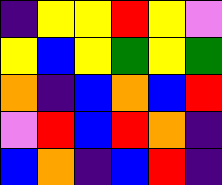[["indigo", "yellow", "yellow", "red", "yellow", "violet"], ["yellow", "blue", "yellow", "green", "yellow", "green"], ["orange", "indigo", "blue", "orange", "blue", "red"], ["violet", "red", "blue", "red", "orange", "indigo"], ["blue", "orange", "indigo", "blue", "red", "indigo"]]